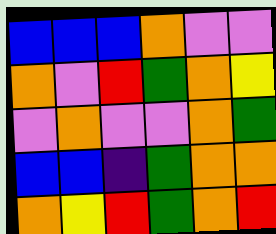[["blue", "blue", "blue", "orange", "violet", "violet"], ["orange", "violet", "red", "green", "orange", "yellow"], ["violet", "orange", "violet", "violet", "orange", "green"], ["blue", "blue", "indigo", "green", "orange", "orange"], ["orange", "yellow", "red", "green", "orange", "red"]]